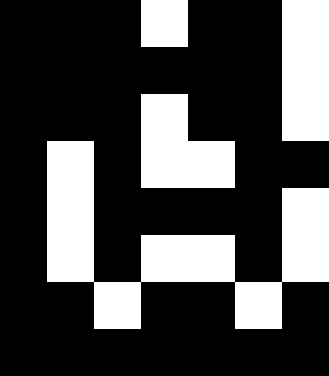[["black", "black", "black", "white", "black", "black", "white"], ["black", "black", "black", "black", "black", "black", "white"], ["black", "black", "black", "white", "black", "black", "white"], ["black", "white", "black", "white", "white", "black", "black"], ["black", "white", "black", "black", "black", "black", "white"], ["black", "white", "black", "white", "white", "black", "white"], ["black", "black", "white", "black", "black", "white", "black"], ["black", "black", "black", "black", "black", "black", "black"]]